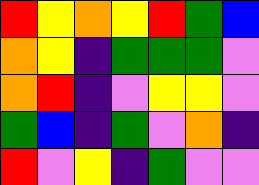[["red", "yellow", "orange", "yellow", "red", "green", "blue"], ["orange", "yellow", "indigo", "green", "green", "green", "violet"], ["orange", "red", "indigo", "violet", "yellow", "yellow", "violet"], ["green", "blue", "indigo", "green", "violet", "orange", "indigo"], ["red", "violet", "yellow", "indigo", "green", "violet", "violet"]]